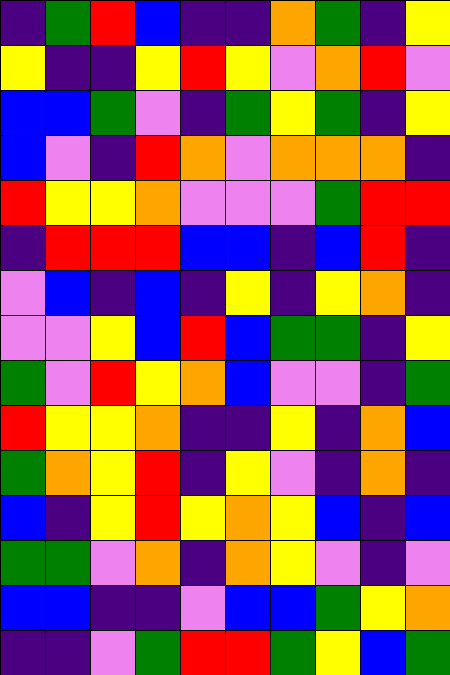[["indigo", "green", "red", "blue", "indigo", "indigo", "orange", "green", "indigo", "yellow"], ["yellow", "indigo", "indigo", "yellow", "red", "yellow", "violet", "orange", "red", "violet"], ["blue", "blue", "green", "violet", "indigo", "green", "yellow", "green", "indigo", "yellow"], ["blue", "violet", "indigo", "red", "orange", "violet", "orange", "orange", "orange", "indigo"], ["red", "yellow", "yellow", "orange", "violet", "violet", "violet", "green", "red", "red"], ["indigo", "red", "red", "red", "blue", "blue", "indigo", "blue", "red", "indigo"], ["violet", "blue", "indigo", "blue", "indigo", "yellow", "indigo", "yellow", "orange", "indigo"], ["violet", "violet", "yellow", "blue", "red", "blue", "green", "green", "indigo", "yellow"], ["green", "violet", "red", "yellow", "orange", "blue", "violet", "violet", "indigo", "green"], ["red", "yellow", "yellow", "orange", "indigo", "indigo", "yellow", "indigo", "orange", "blue"], ["green", "orange", "yellow", "red", "indigo", "yellow", "violet", "indigo", "orange", "indigo"], ["blue", "indigo", "yellow", "red", "yellow", "orange", "yellow", "blue", "indigo", "blue"], ["green", "green", "violet", "orange", "indigo", "orange", "yellow", "violet", "indigo", "violet"], ["blue", "blue", "indigo", "indigo", "violet", "blue", "blue", "green", "yellow", "orange"], ["indigo", "indigo", "violet", "green", "red", "red", "green", "yellow", "blue", "green"]]